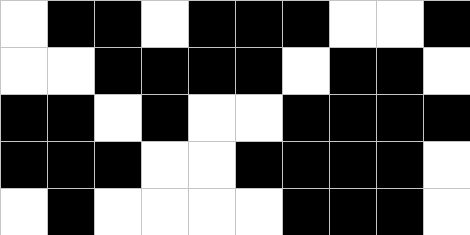[["white", "black", "black", "white", "black", "black", "black", "white", "white", "black"], ["white", "white", "black", "black", "black", "black", "white", "black", "black", "white"], ["black", "black", "white", "black", "white", "white", "black", "black", "black", "black"], ["black", "black", "black", "white", "white", "black", "black", "black", "black", "white"], ["white", "black", "white", "white", "white", "white", "black", "black", "black", "white"]]